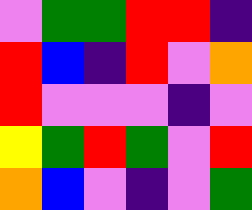[["violet", "green", "green", "red", "red", "indigo"], ["red", "blue", "indigo", "red", "violet", "orange"], ["red", "violet", "violet", "violet", "indigo", "violet"], ["yellow", "green", "red", "green", "violet", "red"], ["orange", "blue", "violet", "indigo", "violet", "green"]]